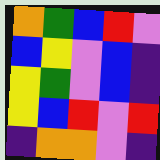[["orange", "green", "blue", "red", "violet"], ["blue", "yellow", "violet", "blue", "indigo"], ["yellow", "green", "violet", "blue", "indigo"], ["yellow", "blue", "red", "violet", "red"], ["indigo", "orange", "orange", "violet", "indigo"]]